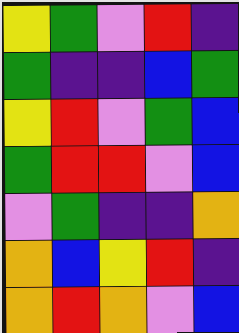[["yellow", "green", "violet", "red", "indigo"], ["green", "indigo", "indigo", "blue", "green"], ["yellow", "red", "violet", "green", "blue"], ["green", "red", "red", "violet", "blue"], ["violet", "green", "indigo", "indigo", "orange"], ["orange", "blue", "yellow", "red", "indigo"], ["orange", "red", "orange", "violet", "blue"]]